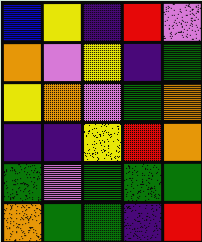[["blue", "yellow", "indigo", "red", "violet"], ["orange", "violet", "yellow", "indigo", "green"], ["yellow", "orange", "violet", "green", "orange"], ["indigo", "indigo", "yellow", "red", "orange"], ["green", "violet", "green", "green", "green"], ["orange", "green", "green", "indigo", "red"]]